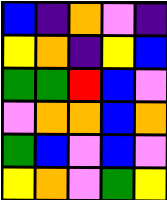[["blue", "indigo", "orange", "violet", "indigo"], ["yellow", "orange", "indigo", "yellow", "blue"], ["green", "green", "red", "blue", "violet"], ["violet", "orange", "orange", "blue", "orange"], ["green", "blue", "violet", "blue", "violet"], ["yellow", "orange", "violet", "green", "yellow"]]